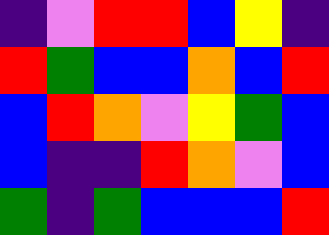[["indigo", "violet", "red", "red", "blue", "yellow", "indigo"], ["red", "green", "blue", "blue", "orange", "blue", "red"], ["blue", "red", "orange", "violet", "yellow", "green", "blue"], ["blue", "indigo", "indigo", "red", "orange", "violet", "blue"], ["green", "indigo", "green", "blue", "blue", "blue", "red"]]